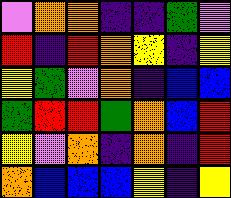[["violet", "orange", "orange", "indigo", "indigo", "green", "violet"], ["red", "indigo", "red", "orange", "yellow", "indigo", "yellow"], ["yellow", "green", "violet", "orange", "indigo", "blue", "blue"], ["green", "red", "red", "green", "orange", "blue", "red"], ["yellow", "violet", "orange", "indigo", "orange", "indigo", "red"], ["orange", "blue", "blue", "blue", "yellow", "indigo", "yellow"]]